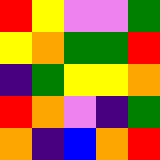[["red", "yellow", "violet", "violet", "green"], ["yellow", "orange", "green", "green", "red"], ["indigo", "green", "yellow", "yellow", "orange"], ["red", "orange", "violet", "indigo", "green"], ["orange", "indigo", "blue", "orange", "red"]]